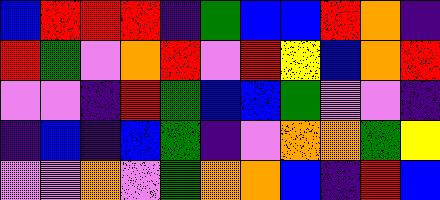[["blue", "red", "red", "red", "indigo", "green", "blue", "blue", "red", "orange", "indigo"], ["red", "green", "violet", "orange", "red", "violet", "red", "yellow", "blue", "orange", "red"], ["violet", "violet", "indigo", "red", "green", "blue", "blue", "green", "violet", "violet", "indigo"], ["indigo", "blue", "indigo", "blue", "green", "indigo", "violet", "orange", "orange", "green", "yellow"], ["violet", "violet", "orange", "violet", "green", "orange", "orange", "blue", "indigo", "red", "blue"]]